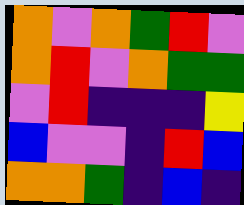[["orange", "violet", "orange", "green", "red", "violet"], ["orange", "red", "violet", "orange", "green", "green"], ["violet", "red", "indigo", "indigo", "indigo", "yellow"], ["blue", "violet", "violet", "indigo", "red", "blue"], ["orange", "orange", "green", "indigo", "blue", "indigo"]]